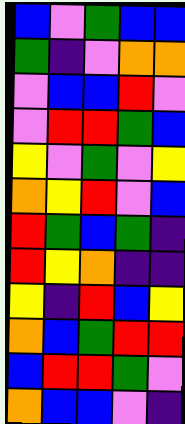[["blue", "violet", "green", "blue", "blue"], ["green", "indigo", "violet", "orange", "orange"], ["violet", "blue", "blue", "red", "violet"], ["violet", "red", "red", "green", "blue"], ["yellow", "violet", "green", "violet", "yellow"], ["orange", "yellow", "red", "violet", "blue"], ["red", "green", "blue", "green", "indigo"], ["red", "yellow", "orange", "indigo", "indigo"], ["yellow", "indigo", "red", "blue", "yellow"], ["orange", "blue", "green", "red", "red"], ["blue", "red", "red", "green", "violet"], ["orange", "blue", "blue", "violet", "indigo"]]